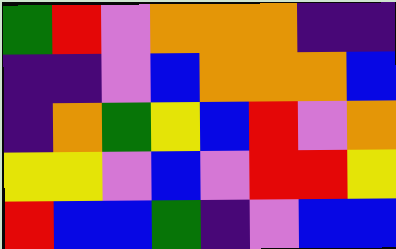[["green", "red", "violet", "orange", "orange", "orange", "indigo", "indigo"], ["indigo", "indigo", "violet", "blue", "orange", "orange", "orange", "blue"], ["indigo", "orange", "green", "yellow", "blue", "red", "violet", "orange"], ["yellow", "yellow", "violet", "blue", "violet", "red", "red", "yellow"], ["red", "blue", "blue", "green", "indigo", "violet", "blue", "blue"]]